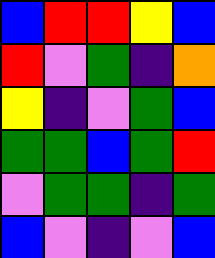[["blue", "red", "red", "yellow", "blue"], ["red", "violet", "green", "indigo", "orange"], ["yellow", "indigo", "violet", "green", "blue"], ["green", "green", "blue", "green", "red"], ["violet", "green", "green", "indigo", "green"], ["blue", "violet", "indigo", "violet", "blue"]]